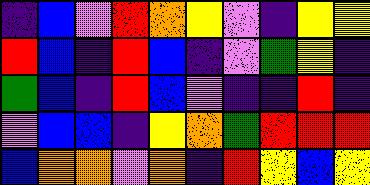[["indigo", "blue", "violet", "red", "orange", "yellow", "violet", "indigo", "yellow", "yellow"], ["red", "blue", "indigo", "red", "blue", "indigo", "violet", "green", "yellow", "indigo"], ["green", "blue", "indigo", "red", "blue", "violet", "indigo", "indigo", "red", "indigo"], ["violet", "blue", "blue", "indigo", "yellow", "orange", "green", "red", "red", "red"], ["blue", "orange", "orange", "violet", "orange", "indigo", "red", "yellow", "blue", "yellow"]]